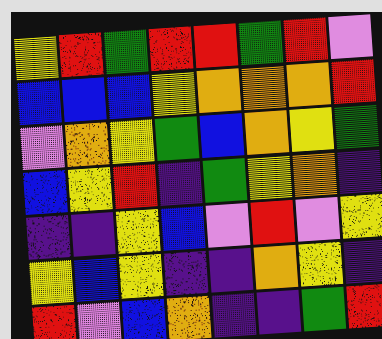[["yellow", "red", "green", "red", "red", "green", "red", "violet"], ["blue", "blue", "blue", "yellow", "orange", "orange", "orange", "red"], ["violet", "orange", "yellow", "green", "blue", "orange", "yellow", "green"], ["blue", "yellow", "red", "indigo", "green", "yellow", "orange", "indigo"], ["indigo", "indigo", "yellow", "blue", "violet", "red", "violet", "yellow"], ["yellow", "blue", "yellow", "indigo", "indigo", "orange", "yellow", "indigo"], ["red", "violet", "blue", "orange", "indigo", "indigo", "green", "red"]]